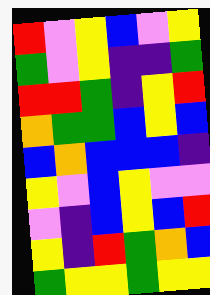[["red", "violet", "yellow", "blue", "violet", "yellow"], ["green", "violet", "yellow", "indigo", "indigo", "green"], ["red", "red", "green", "indigo", "yellow", "red"], ["orange", "green", "green", "blue", "yellow", "blue"], ["blue", "orange", "blue", "blue", "blue", "indigo"], ["yellow", "violet", "blue", "yellow", "violet", "violet"], ["violet", "indigo", "blue", "yellow", "blue", "red"], ["yellow", "indigo", "red", "green", "orange", "blue"], ["green", "yellow", "yellow", "green", "yellow", "yellow"]]